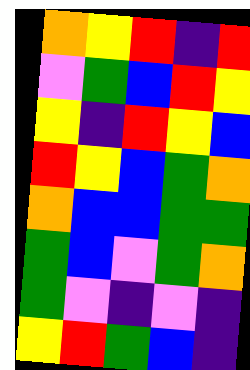[["orange", "yellow", "red", "indigo", "red"], ["violet", "green", "blue", "red", "yellow"], ["yellow", "indigo", "red", "yellow", "blue"], ["red", "yellow", "blue", "green", "orange"], ["orange", "blue", "blue", "green", "green"], ["green", "blue", "violet", "green", "orange"], ["green", "violet", "indigo", "violet", "indigo"], ["yellow", "red", "green", "blue", "indigo"]]